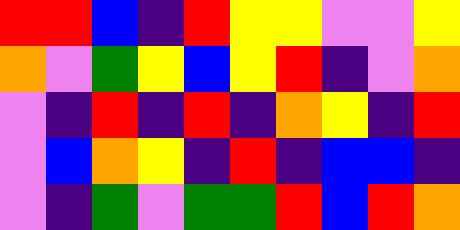[["red", "red", "blue", "indigo", "red", "yellow", "yellow", "violet", "violet", "yellow"], ["orange", "violet", "green", "yellow", "blue", "yellow", "red", "indigo", "violet", "orange"], ["violet", "indigo", "red", "indigo", "red", "indigo", "orange", "yellow", "indigo", "red"], ["violet", "blue", "orange", "yellow", "indigo", "red", "indigo", "blue", "blue", "indigo"], ["violet", "indigo", "green", "violet", "green", "green", "red", "blue", "red", "orange"]]